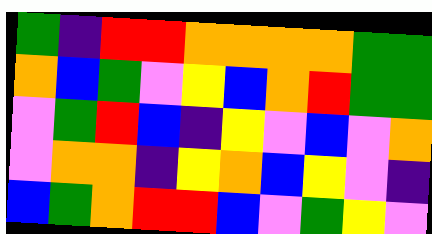[["green", "indigo", "red", "red", "orange", "orange", "orange", "orange", "green", "green"], ["orange", "blue", "green", "violet", "yellow", "blue", "orange", "red", "green", "green"], ["violet", "green", "red", "blue", "indigo", "yellow", "violet", "blue", "violet", "orange"], ["violet", "orange", "orange", "indigo", "yellow", "orange", "blue", "yellow", "violet", "indigo"], ["blue", "green", "orange", "red", "red", "blue", "violet", "green", "yellow", "violet"]]